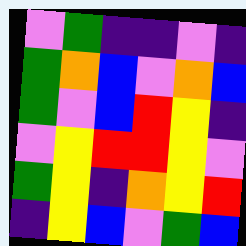[["violet", "green", "indigo", "indigo", "violet", "indigo"], ["green", "orange", "blue", "violet", "orange", "blue"], ["green", "violet", "blue", "red", "yellow", "indigo"], ["violet", "yellow", "red", "red", "yellow", "violet"], ["green", "yellow", "indigo", "orange", "yellow", "red"], ["indigo", "yellow", "blue", "violet", "green", "blue"]]